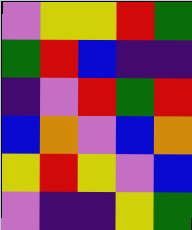[["violet", "yellow", "yellow", "red", "green"], ["green", "red", "blue", "indigo", "indigo"], ["indigo", "violet", "red", "green", "red"], ["blue", "orange", "violet", "blue", "orange"], ["yellow", "red", "yellow", "violet", "blue"], ["violet", "indigo", "indigo", "yellow", "green"]]